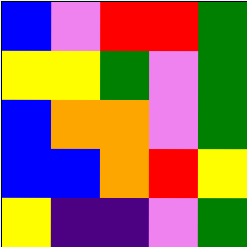[["blue", "violet", "red", "red", "green"], ["yellow", "yellow", "green", "violet", "green"], ["blue", "orange", "orange", "violet", "green"], ["blue", "blue", "orange", "red", "yellow"], ["yellow", "indigo", "indigo", "violet", "green"]]